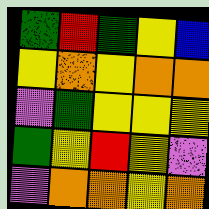[["green", "red", "green", "yellow", "blue"], ["yellow", "orange", "yellow", "orange", "orange"], ["violet", "green", "yellow", "yellow", "yellow"], ["green", "yellow", "red", "yellow", "violet"], ["violet", "orange", "orange", "yellow", "orange"]]